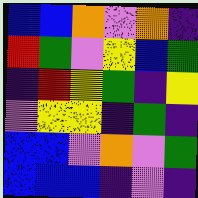[["blue", "blue", "orange", "violet", "orange", "indigo"], ["red", "green", "violet", "yellow", "blue", "green"], ["indigo", "red", "yellow", "green", "indigo", "yellow"], ["violet", "yellow", "yellow", "indigo", "green", "indigo"], ["blue", "blue", "violet", "orange", "violet", "green"], ["blue", "blue", "blue", "indigo", "violet", "indigo"]]